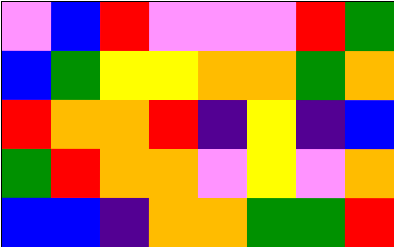[["violet", "blue", "red", "violet", "violet", "violet", "red", "green"], ["blue", "green", "yellow", "yellow", "orange", "orange", "green", "orange"], ["red", "orange", "orange", "red", "indigo", "yellow", "indigo", "blue"], ["green", "red", "orange", "orange", "violet", "yellow", "violet", "orange"], ["blue", "blue", "indigo", "orange", "orange", "green", "green", "red"]]